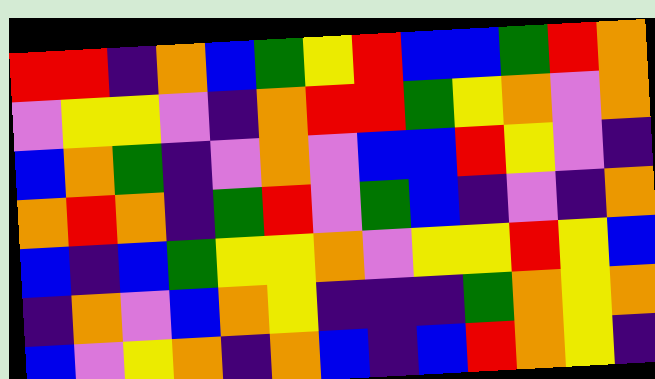[["red", "red", "indigo", "orange", "blue", "green", "yellow", "red", "blue", "blue", "green", "red", "orange"], ["violet", "yellow", "yellow", "violet", "indigo", "orange", "red", "red", "green", "yellow", "orange", "violet", "orange"], ["blue", "orange", "green", "indigo", "violet", "orange", "violet", "blue", "blue", "red", "yellow", "violet", "indigo"], ["orange", "red", "orange", "indigo", "green", "red", "violet", "green", "blue", "indigo", "violet", "indigo", "orange"], ["blue", "indigo", "blue", "green", "yellow", "yellow", "orange", "violet", "yellow", "yellow", "red", "yellow", "blue"], ["indigo", "orange", "violet", "blue", "orange", "yellow", "indigo", "indigo", "indigo", "green", "orange", "yellow", "orange"], ["blue", "violet", "yellow", "orange", "indigo", "orange", "blue", "indigo", "blue", "red", "orange", "yellow", "indigo"]]